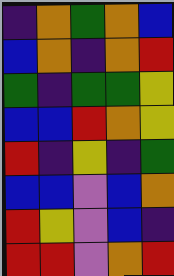[["indigo", "orange", "green", "orange", "blue"], ["blue", "orange", "indigo", "orange", "red"], ["green", "indigo", "green", "green", "yellow"], ["blue", "blue", "red", "orange", "yellow"], ["red", "indigo", "yellow", "indigo", "green"], ["blue", "blue", "violet", "blue", "orange"], ["red", "yellow", "violet", "blue", "indigo"], ["red", "red", "violet", "orange", "red"]]